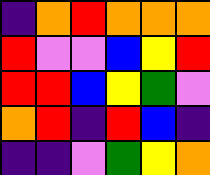[["indigo", "orange", "red", "orange", "orange", "orange"], ["red", "violet", "violet", "blue", "yellow", "red"], ["red", "red", "blue", "yellow", "green", "violet"], ["orange", "red", "indigo", "red", "blue", "indigo"], ["indigo", "indigo", "violet", "green", "yellow", "orange"]]